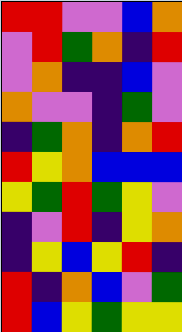[["red", "red", "violet", "violet", "blue", "orange"], ["violet", "red", "green", "orange", "indigo", "red"], ["violet", "orange", "indigo", "indigo", "blue", "violet"], ["orange", "violet", "violet", "indigo", "green", "violet"], ["indigo", "green", "orange", "indigo", "orange", "red"], ["red", "yellow", "orange", "blue", "blue", "blue"], ["yellow", "green", "red", "green", "yellow", "violet"], ["indigo", "violet", "red", "indigo", "yellow", "orange"], ["indigo", "yellow", "blue", "yellow", "red", "indigo"], ["red", "indigo", "orange", "blue", "violet", "green"], ["red", "blue", "yellow", "green", "yellow", "yellow"]]